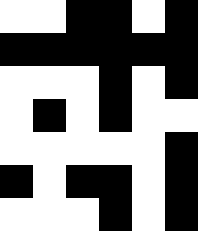[["white", "white", "black", "black", "white", "black"], ["black", "black", "black", "black", "black", "black"], ["white", "white", "white", "black", "white", "black"], ["white", "black", "white", "black", "white", "white"], ["white", "white", "white", "white", "white", "black"], ["black", "white", "black", "black", "white", "black"], ["white", "white", "white", "black", "white", "black"]]